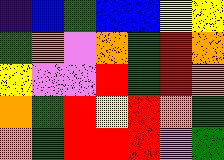[["indigo", "blue", "green", "blue", "blue", "yellow", "yellow"], ["green", "orange", "violet", "orange", "green", "red", "orange"], ["yellow", "violet", "violet", "red", "green", "red", "orange"], ["orange", "green", "red", "yellow", "red", "orange", "green"], ["orange", "green", "red", "red", "red", "violet", "green"]]